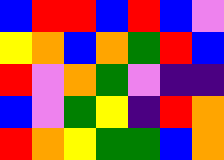[["blue", "red", "red", "blue", "red", "blue", "violet"], ["yellow", "orange", "blue", "orange", "green", "red", "blue"], ["red", "violet", "orange", "green", "violet", "indigo", "indigo"], ["blue", "violet", "green", "yellow", "indigo", "red", "orange"], ["red", "orange", "yellow", "green", "green", "blue", "orange"]]